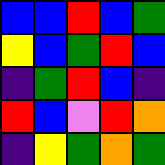[["blue", "blue", "red", "blue", "green"], ["yellow", "blue", "green", "red", "blue"], ["indigo", "green", "red", "blue", "indigo"], ["red", "blue", "violet", "red", "orange"], ["indigo", "yellow", "green", "orange", "green"]]